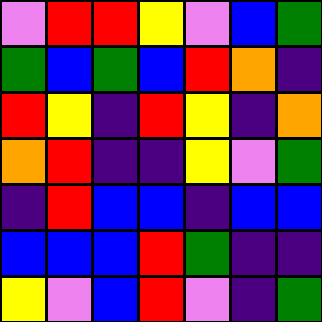[["violet", "red", "red", "yellow", "violet", "blue", "green"], ["green", "blue", "green", "blue", "red", "orange", "indigo"], ["red", "yellow", "indigo", "red", "yellow", "indigo", "orange"], ["orange", "red", "indigo", "indigo", "yellow", "violet", "green"], ["indigo", "red", "blue", "blue", "indigo", "blue", "blue"], ["blue", "blue", "blue", "red", "green", "indigo", "indigo"], ["yellow", "violet", "blue", "red", "violet", "indigo", "green"]]